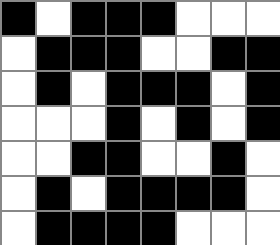[["black", "white", "black", "black", "black", "white", "white", "white"], ["white", "black", "black", "black", "white", "white", "black", "black"], ["white", "black", "white", "black", "black", "black", "white", "black"], ["white", "white", "white", "black", "white", "black", "white", "black"], ["white", "white", "black", "black", "white", "white", "black", "white"], ["white", "black", "white", "black", "black", "black", "black", "white"], ["white", "black", "black", "black", "black", "white", "white", "white"]]